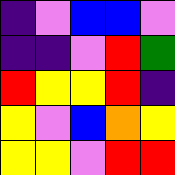[["indigo", "violet", "blue", "blue", "violet"], ["indigo", "indigo", "violet", "red", "green"], ["red", "yellow", "yellow", "red", "indigo"], ["yellow", "violet", "blue", "orange", "yellow"], ["yellow", "yellow", "violet", "red", "red"]]